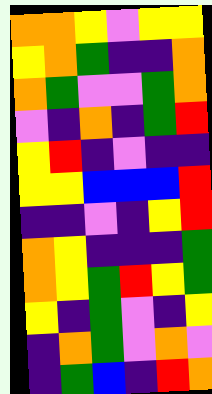[["orange", "orange", "yellow", "violet", "yellow", "yellow"], ["yellow", "orange", "green", "indigo", "indigo", "orange"], ["orange", "green", "violet", "violet", "green", "orange"], ["violet", "indigo", "orange", "indigo", "green", "red"], ["yellow", "red", "indigo", "violet", "indigo", "indigo"], ["yellow", "yellow", "blue", "blue", "blue", "red"], ["indigo", "indigo", "violet", "indigo", "yellow", "red"], ["orange", "yellow", "indigo", "indigo", "indigo", "green"], ["orange", "yellow", "green", "red", "yellow", "green"], ["yellow", "indigo", "green", "violet", "indigo", "yellow"], ["indigo", "orange", "green", "violet", "orange", "violet"], ["indigo", "green", "blue", "indigo", "red", "orange"]]